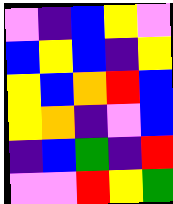[["violet", "indigo", "blue", "yellow", "violet"], ["blue", "yellow", "blue", "indigo", "yellow"], ["yellow", "blue", "orange", "red", "blue"], ["yellow", "orange", "indigo", "violet", "blue"], ["indigo", "blue", "green", "indigo", "red"], ["violet", "violet", "red", "yellow", "green"]]